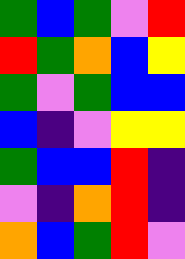[["green", "blue", "green", "violet", "red"], ["red", "green", "orange", "blue", "yellow"], ["green", "violet", "green", "blue", "blue"], ["blue", "indigo", "violet", "yellow", "yellow"], ["green", "blue", "blue", "red", "indigo"], ["violet", "indigo", "orange", "red", "indigo"], ["orange", "blue", "green", "red", "violet"]]